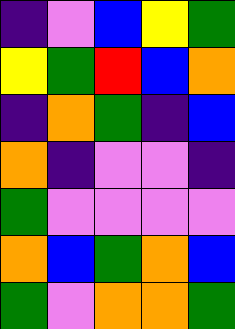[["indigo", "violet", "blue", "yellow", "green"], ["yellow", "green", "red", "blue", "orange"], ["indigo", "orange", "green", "indigo", "blue"], ["orange", "indigo", "violet", "violet", "indigo"], ["green", "violet", "violet", "violet", "violet"], ["orange", "blue", "green", "orange", "blue"], ["green", "violet", "orange", "orange", "green"]]